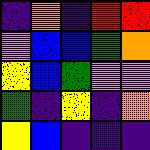[["indigo", "orange", "indigo", "red", "red"], ["violet", "blue", "blue", "green", "orange"], ["yellow", "blue", "green", "violet", "violet"], ["green", "indigo", "yellow", "indigo", "orange"], ["yellow", "blue", "indigo", "indigo", "indigo"]]